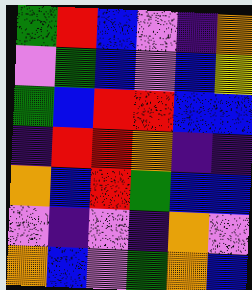[["green", "red", "blue", "violet", "indigo", "orange"], ["violet", "green", "blue", "violet", "blue", "yellow"], ["green", "blue", "red", "red", "blue", "blue"], ["indigo", "red", "red", "orange", "indigo", "indigo"], ["orange", "blue", "red", "green", "blue", "blue"], ["violet", "indigo", "violet", "indigo", "orange", "violet"], ["orange", "blue", "violet", "green", "orange", "blue"]]